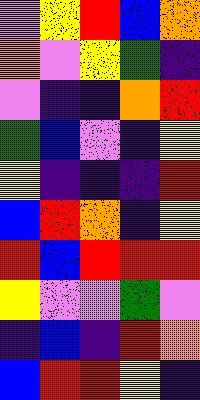[["violet", "yellow", "red", "blue", "orange"], ["orange", "violet", "yellow", "green", "indigo"], ["violet", "indigo", "indigo", "orange", "red"], ["green", "blue", "violet", "indigo", "yellow"], ["yellow", "indigo", "indigo", "indigo", "red"], ["blue", "red", "orange", "indigo", "yellow"], ["red", "blue", "red", "red", "red"], ["yellow", "violet", "violet", "green", "violet"], ["indigo", "blue", "indigo", "red", "orange"], ["blue", "red", "red", "yellow", "indigo"]]